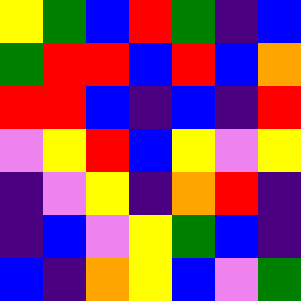[["yellow", "green", "blue", "red", "green", "indigo", "blue"], ["green", "red", "red", "blue", "red", "blue", "orange"], ["red", "red", "blue", "indigo", "blue", "indigo", "red"], ["violet", "yellow", "red", "blue", "yellow", "violet", "yellow"], ["indigo", "violet", "yellow", "indigo", "orange", "red", "indigo"], ["indigo", "blue", "violet", "yellow", "green", "blue", "indigo"], ["blue", "indigo", "orange", "yellow", "blue", "violet", "green"]]